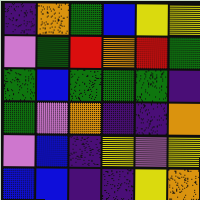[["indigo", "orange", "green", "blue", "yellow", "yellow"], ["violet", "green", "red", "orange", "red", "green"], ["green", "blue", "green", "green", "green", "indigo"], ["green", "violet", "orange", "indigo", "indigo", "orange"], ["violet", "blue", "indigo", "yellow", "violet", "yellow"], ["blue", "blue", "indigo", "indigo", "yellow", "orange"]]